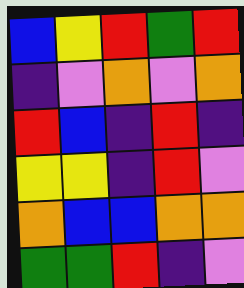[["blue", "yellow", "red", "green", "red"], ["indigo", "violet", "orange", "violet", "orange"], ["red", "blue", "indigo", "red", "indigo"], ["yellow", "yellow", "indigo", "red", "violet"], ["orange", "blue", "blue", "orange", "orange"], ["green", "green", "red", "indigo", "violet"]]